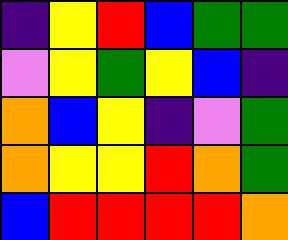[["indigo", "yellow", "red", "blue", "green", "green"], ["violet", "yellow", "green", "yellow", "blue", "indigo"], ["orange", "blue", "yellow", "indigo", "violet", "green"], ["orange", "yellow", "yellow", "red", "orange", "green"], ["blue", "red", "red", "red", "red", "orange"]]